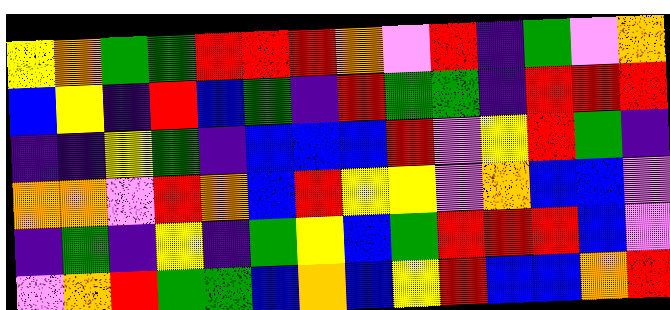[["yellow", "orange", "green", "green", "red", "red", "red", "orange", "violet", "red", "indigo", "green", "violet", "orange"], ["blue", "yellow", "indigo", "red", "blue", "green", "indigo", "red", "green", "green", "indigo", "red", "red", "red"], ["indigo", "indigo", "yellow", "green", "indigo", "blue", "blue", "blue", "red", "violet", "yellow", "red", "green", "indigo"], ["orange", "orange", "violet", "red", "orange", "blue", "red", "yellow", "yellow", "violet", "orange", "blue", "blue", "violet"], ["indigo", "green", "indigo", "yellow", "indigo", "green", "yellow", "blue", "green", "red", "red", "red", "blue", "violet"], ["violet", "orange", "red", "green", "green", "blue", "orange", "blue", "yellow", "red", "blue", "blue", "orange", "red"]]